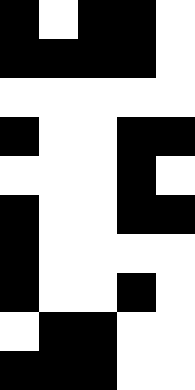[["black", "white", "black", "black", "white"], ["black", "black", "black", "black", "white"], ["white", "white", "white", "white", "white"], ["black", "white", "white", "black", "black"], ["white", "white", "white", "black", "white"], ["black", "white", "white", "black", "black"], ["black", "white", "white", "white", "white"], ["black", "white", "white", "black", "white"], ["white", "black", "black", "white", "white"], ["black", "black", "black", "white", "white"]]